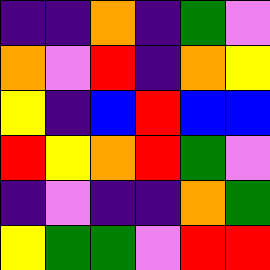[["indigo", "indigo", "orange", "indigo", "green", "violet"], ["orange", "violet", "red", "indigo", "orange", "yellow"], ["yellow", "indigo", "blue", "red", "blue", "blue"], ["red", "yellow", "orange", "red", "green", "violet"], ["indigo", "violet", "indigo", "indigo", "orange", "green"], ["yellow", "green", "green", "violet", "red", "red"]]